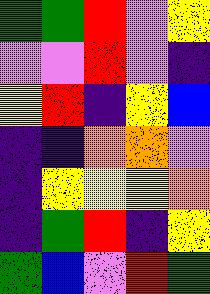[["green", "green", "red", "violet", "yellow"], ["violet", "violet", "red", "violet", "indigo"], ["yellow", "red", "indigo", "yellow", "blue"], ["indigo", "indigo", "orange", "orange", "violet"], ["indigo", "yellow", "yellow", "yellow", "orange"], ["indigo", "green", "red", "indigo", "yellow"], ["green", "blue", "violet", "red", "green"]]